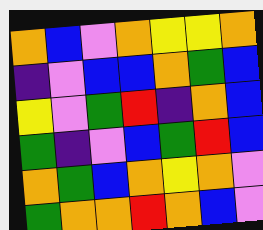[["orange", "blue", "violet", "orange", "yellow", "yellow", "orange"], ["indigo", "violet", "blue", "blue", "orange", "green", "blue"], ["yellow", "violet", "green", "red", "indigo", "orange", "blue"], ["green", "indigo", "violet", "blue", "green", "red", "blue"], ["orange", "green", "blue", "orange", "yellow", "orange", "violet"], ["green", "orange", "orange", "red", "orange", "blue", "violet"]]